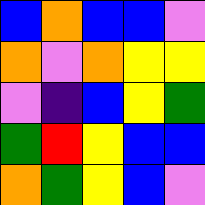[["blue", "orange", "blue", "blue", "violet"], ["orange", "violet", "orange", "yellow", "yellow"], ["violet", "indigo", "blue", "yellow", "green"], ["green", "red", "yellow", "blue", "blue"], ["orange", "green", "yellow", "blue", "violet"]]